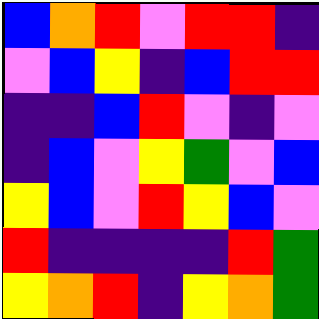[["blue", "orange", "red", "violet", "red", "red", "indigo"], ["violet", "blue", "yellow", "indigo", "blue", "red", "red"], ["indigo", "indigo", "blue", "red", "violet", "indigo", "violet"], ["indigo", "blue", "violet", "yellow", "green", "violet", "blue"], ["yellow", "blue", "violet", "red", "yellow", "blue", "violet"], ["red", "indigo", "indigo", "indigo", "indigo", "red", "green"], ["yellow", "orange", "red", "indigo", "yellow", "orange", "green"]]